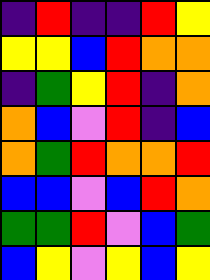[["indigo", "red", "indigo", "indigo", "red", "yellow"], ["yellow", "yellow", "blue", "red", "orange", "orange"], ["indigo", "green", "yellow", "red", "indigo", "orange"], ["orange", "blue", "violet", "red", "indigo", "blue"], ["orange", "green", "red", "orange", "orange", "red"], ["blue", "blue", "violet", "blue", "red", "orange"], ["green", "green", "red", "violet", "blue", "green"], ["blue", "yellow", "violet", "yellow", "blue", "yellow"]]